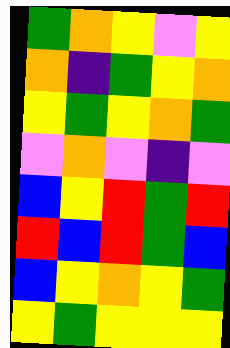[["green", "orange", "yellow", "violet", "yellow"], ["orange", "indigo", "green", "yellow", "orange"], ["yellow", "green", "yellow", "orange", "green"], ["violet", "orange", "violet", "indigo", "violet"], ["blue", "yellow", "red", "green", "red"], ["red", "blue", "red", "green", "blue"], ["blue", "yellow", "orange", "yellow", "green"], ["yellow", "green", "yellow", "yellow", "yellow"]]